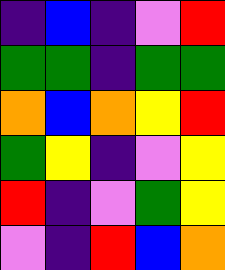[["indigo", "blue", "indigo", "violet", "red"], ["green", "green", "indigo", "green", "green"], ["orange", "blue", "orange", "yellow", "red"], ["green", "yellow", "indigo", "violet", "yellow"], ["red", "indigo", "violet", "green", "yellow"], ["violet", "indigo", "red", "blue", "orange"]]